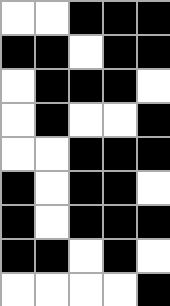[["white", "white", "black", "black", "black"], ["black", "black", "white", "black", "black"], ["white", "black", "black", "black", "white"], ["white", "black", "white", "white", "black"], ["white", "white", "black", "black", "black"], ["black", "white", "black", "black", "white"], ["black", "white", "black", "black", "black"], ["black", "black", "white", "black", "white"], ["white", "white", "white", "white", "black"]]